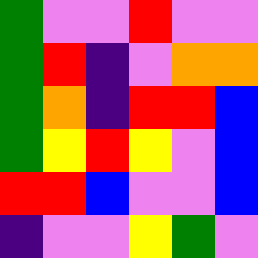[["green", "violet", "violet", "red", "violet", "violet"], ["green", "red", "indigo", "violet", "orange", "orange"], ["green", "orange", "indigo", "red", "red", "blue"], ["green", "yellow", "red", "yellow", "violet", "blue"], ["red", "red", "blue", "violet", "violet", "blue"], ["indigo", "violet", "violet", "yellow", "green", "violet"]]